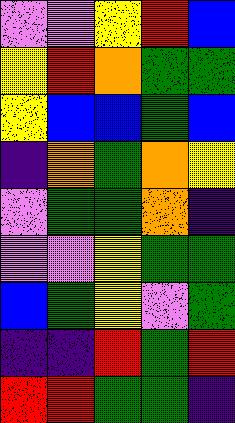[["violet", "violet", "yellow", "red", "blue"], ["yellow", "red", "orange", "green", "green"], ["yellow", "blue", "blue", "green", "blue"], ["indigo", "orange", "green", "orange", "yellow"], ["violet", "green", "green", "orange", "indigo"], ["violet", "violet", "yellow", "green", "green"], ["blue", "green", "yellow", "violet", "green"], ["indigo", "indigo", "red", "green", "red"], ["red", "red", "green", "green", "indigo"]]